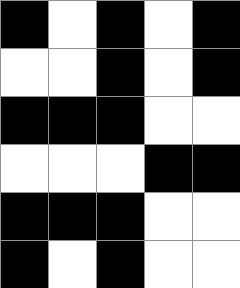[["black", "white", "black", "white", "black"], ["white", "white", "black", "white", "black"], ["black", "black", "black", "white", "white"], ["white", "white", "white", "black", "black"], ["black", "black", "black", "white", "white"], ["black", "white", "black", "white", "white"]]